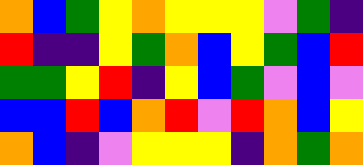[["orange", "blue", "green", "yellow", "orange", "yellow", "yellow", "yellow", "violet", "green", "indigo"], ["red", "indigo", "indigo", "yellow", "green", "orange", "blue", "yellow", "green", "blue", "red"], ["green", "green", "yellow", "red", "indigo", "yellow", "blue", "green", "violet", "blue", "violet"], ["blue", "blue", "red", "blue", "orange", "red", "violet", "red", "orange", "blue", "yellow"], ["orange", "blue", "indigo", "violet", "yellow", "yellow", "yellow", "indigo", "orange", "green", "orange"]]